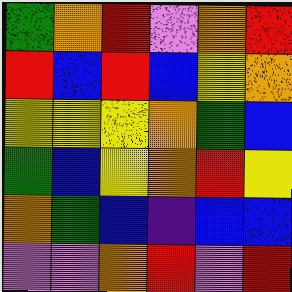[["green", "orange", "red", "violet", "orange", "red"], ["red", "blue", "red", "blue", "yellow", "orange"], ["yellow", "yellow", "yellow", "orange", "green", "blue"], ["green", "blue", "yellow", "orange", "red", "yellow"], ["orange", "green", "blue", "indigo", "blue", "blue"], ["violet", "violet", "orange", "red", "violet", "red"]]